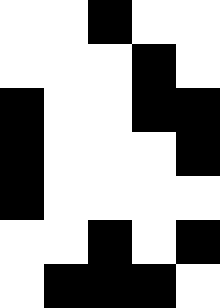[["white", "white", "black", "white", "white"], ["white", "white", "white", "black", "white"], ["black", "white", "white", "black", "black"], ["black", "white", "white", "white", "black"], ["black", "white", "white", "white", "white"], ["white", "white", "black", "white", "black"], ["white", "black", "black", "black", "white"]]